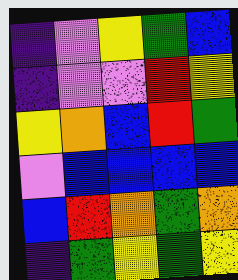[["indigo", "violet", "yellow", "green", "blue"], ["indigo", "violet", "violet", "red", "yellow"], ["yellow", "orange", "blue", "red", "green"], ["violet", "blue", "blue", "blue", "blue"], ["blue", "red", "orange", "green", "orange"], ["indigo", "green", "yellow", "green", "yellow"]]